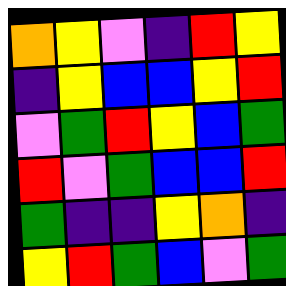[["orange", "yellow", "violet", "indigo", "red", "yellow"], ["indigo", "yellow", "blue", "blue", "yellow", "red"], ["violet", "green", "red", "yellow", "blue", "green"], ["red", "violet", "green", "blue", "blue", "red"], ["green", "indigo", "indigo", "yellow", "orange", "indigo"], ["yellow", "red", "green", "blue", "violet", "green"]]